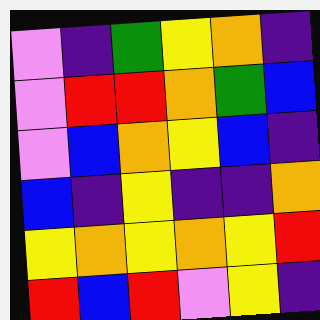[["violet", "indigo", "green", "yellow", "orange", "indigo"], ["violet", "red", "red", "orange", "green", "blue"], ["violet", "blue", "orange", "yellow", "blue", "indigo"], ["blue", "indigo", "yellow", "indigo", "indigo", "orange"], ["yellow", "orange", "yellow", "orange", "yellow", "red"], ["red", "blue", "red", "violet", "yellow", "indigo"]]